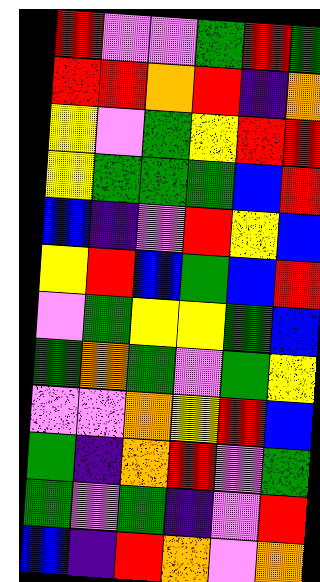[["red", "violet", "violet", "green", "red", "green"], ["red", "red", "orange", "red", "indigo", "orange"], ["yellow", "violet", "green", "yellow", "red", "red"], ["yellow", "green", "green", "green", "blue", "red"], ["blue", "indigo", "violet", "red", "yellow", "blue"], ["yellow", "red", "blue", "green", "blue", "red"], ["violet", "green", "yellow", "yellow", "green", "blue"], ["green", "orange", "green", "violet", "green", "yellow"], ["violet", "violet", "orange", "yellow", "red", "blue"], ["green", "indigo", "orange", "red", "violet", "green"], ["green", "violet", "green", "indigo", "violet", "red"], ["blue", "indigo", "red", "orange", "violet", "orange"]]